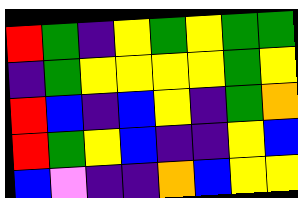[["red", "green", "indigo", "yellow", "green", "yellow", "green", "green"], ["indigo", "green", "yellow", "yellow", "yellow", "yellow", "green", "yellow"], ["red", "blue", "indigo", "blue", "yellow", "indigo", "green", "orange"], ["red", "green", "yellow", "blue", "indigo", "indigo", "yellow", "blue"], ["blue", "violet", "indigo", "indigo", "orange", "blue", "yellow", "yellow"]]